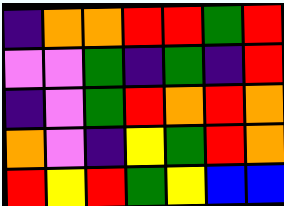[["indigo", "orange", "orange", "red", "red", "green", "red"], ["violet", "violet", "green", "indigo", "green", "indigo", "red"], ["indigo", "violet", "green", "red", "orange", "red", "orange"], ["orange", "violet", "indigo", "yellow", "green", "red", "orange"], ["red", "yellow", "red", "green", "yellow", "blue", "blue"]]